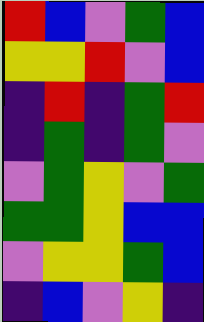[["red", "blue", "violet", "green", "blue"], ["yellow", "yellow", "red", "violet", "blue"], ["indigo", "red", "indigo", "green", "red"], ["indigo", "green", "indigo", "green", "violet"], ["violet", "green", "yellow", "violet", "green"], ["green", "green", "yellow", "blue", "blue"], ["violet", "yellow", "yellow", "green", "blue"], ["indigo", "blue", "violet", "yellow", "indigo"]]